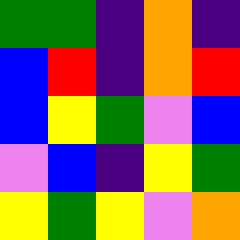[["green", "green", "indigo", "orange", "indigo"], ["blue", "red", "indigo", "orange", "red"], ["blue", "yellow", "green", "violet", "blue"], ["violet", "blue", "indigo", "yellow", "green"], ["yellow", "green", "yellow", "violet", "orange"]]